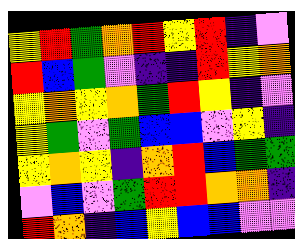[["yellow", "red", "green", "orange", "red", "yellow", "red", "indigo", "violet"], ["red", "blue", "green", "violet", "indigo", "indigo", "red", "yellow", "orange"], ["yellow", "orange", "yellow", "orange", "green", "red", "yellow", "indigo", "violet"], ["yellow", "green", "violet", "green", "blue", "blue", "violet", "yellow", "indigo"], ["yellow", "orange", "yellow", "indigo", "orange", "red", "blue", "green", "green"], ["violet", "blue", "violet", "green", "red", "red", "orange", "orange", "indigo"], ["red", "orange", "indigo", "blue", "yellow", "blue", "blue", "violet", "violet"]]